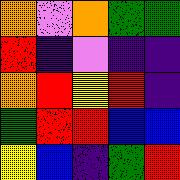[["orange", "violet", "orange", "green", "green"], ["red", "indigo", "violet", "indigo", "indigo"], ["orange", "red", "yellow", "red", "indigo"], ["green", "red", "red", "blue", "blue"], ["yellow", "blue", "indigo", "green", "red"]]